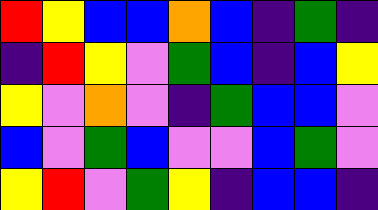[["red", "yellow", "blue", "blue", "orange", "blue", "indigo", "green", "indigo"], ["indigo", "red", "yellow", "violet", "green", "blue", "indigo", "blue", "yellow"], ["yellow", "violet", "orange", "violet", "indigo", "green", "blue", "blue", "violet"], ["blue", "violet", "green", "blue", "violet", "violet", "blue", "green", "violet"], ["yellow", "red", "violet", "green", "yellow", "indigo", "blue", "blue", "indigo"]]